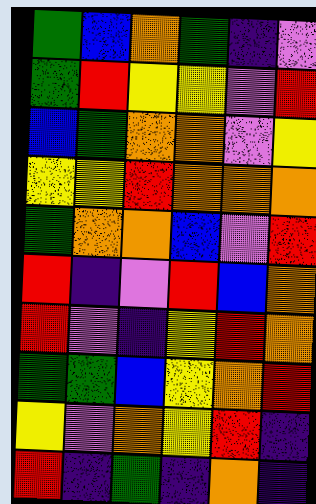[["green", "blue", "orange", "green", "indigo", "violet"], ["green", "red", "yellow", "yellow", "violet", "red"], ["blue", "green", "orange", "orange", "violet", "yellow"], ["yellow", "yellow", "red", "orange", "orange", "orange"], ["green", "orange", "orange", "blue", "violet", "red"], ["red", "indigo", "violet", "red", "blue", "orange"], ["red", "violet", "indigo", "yellow", "red", "orange"], ["green", "green", "blue", "yellow", "orange", "red"], ["yellow", "violet", "orange", "yellow", "red", "indigo"], ["red", "indigo", "green", "indigo", "orange", "indigo"]]